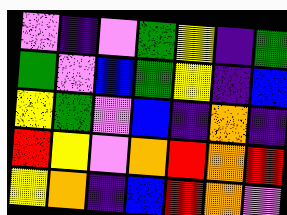[["violet", "indigo", "violet", "green", "yellow", "indigo", "green"], ["green", "violet", "blue", "green", "yellow", "indigo", "blue"], ["yellow", "green", "violet", "blue", "indigo", "orange", "indigo"], ["red", "yellow", "violet", "orange", "red", "orange", "red"], ["yellow", "orange", "indigo", "blue", "red", "orange", "violet"]]